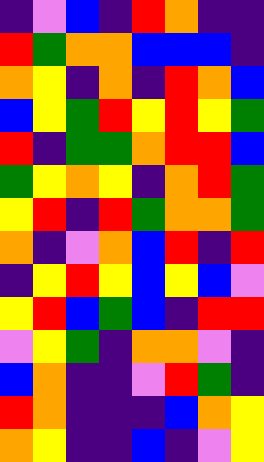[["indigo", "violet", "blue", "indigo", "red", "orange", "indigo", "indigo"], ["red", "green", "orange", "orange", "blue", "blue", "blue", "indigo"], ["orange", "yellow", "indigo", "orange", "indigo", "red", "orange", "blue"], ["blue", "yellow", "green", "red", "yellow", "red", "yellow", "green"], ["red", "indigo", "green", "green", "orange", "red", "red", "blue"], ["green", "yellow", "orange", "yellow", "indigo", "orange", "red", "green"], ["yellow", "red", "indigo", "red", "green", "orange", "orange", "green"], ["orange", "indigo", "violet", "orange", "blue", "red", "indigo", "red"], ["indigo", "yellow", "red", "yellow", "blue", "yellow", "blue", "violet"], ["yellow", "red", "blue", "green", "blue", "indigo", "red", "red"], ["violet", "yellow", "green", "indigo", "orange", "orange", "violet", "indigo"], ["blue", "orange", "indigo", "indigo", "violet", "red", "green", "indigo"], ["red", "orange", "indigo", "indigo", "indigo", "blue", "orange", "yellow"], ["orange", "yellow", "indigo", "indigo", "blue", "indigo", "violet", "yellow"]]